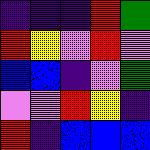[["indigo", "indigo", "indigo", "red", "green"], ["red", "yellow", "violet", "red", "violet"], ["blue", "blue", "indigo", "violet", "green"], ["violet", "violet", "red", "yellow", "indigo"], ["red", "indigo", "blue", "blue", "blue"]]